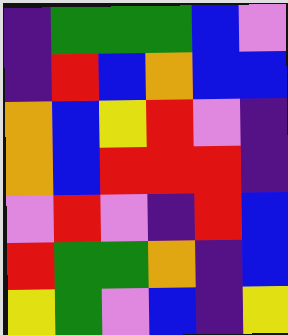[["indigo", "green", "green", "green", "blue", "violet"], ["indigo", "red", "blue", "orange", "blue", "blue"], ["orange", "blue", "yellow", "red", "violet", "indigo"], ["orange", "blue", "red", "red", "red", "indigo"], ["violet", "red", "violet", "indigo", "red", "blue"], ["red", "green", "green", "orange", "indigo", "blue"], ["yellow", "green", "violet", "blue", "indigo", "yellow"]]